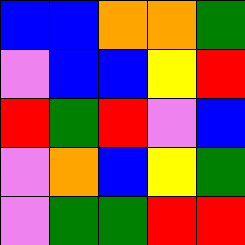[["blue", "blue", "orange", "orange", "green"], ["violet", "blue", "blue", "yellow", "red"], ["red", "green", "red", "violet", "blue"], ["violet", "orange", "blue", "yellow", "green"], ["violet", "green", "green", "red", "red"]]